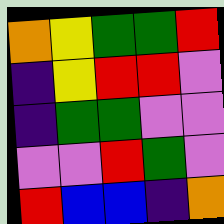[["orange", "yellow", "green", "green", "red"], ["indigo", "yellow", "red", "red", "violet"], ["indigo", "green", "green", "violet", "violet"], ["violet", "violet", "red", "green", "violet"], ["red", "blue", "blue", "indigo", "orange"]]